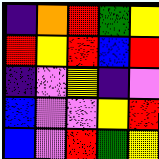[["indigo", "orange", "red", "green", "yellow"], ["red", "yellow", "red", "blue", "red"], ["indigo", "violet", "yellow", "indigo", "violet"], ["blue", "violet", "violet", "yellow", "red"], ["blue", "violet", "red", "green", "yellow"]]